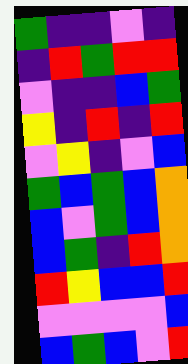[["green", "indigo", "indigo", "violet", "indigo"], ["indigo", "red", "green", "red", "red"], ["violet", "indigo", "indigo", "blue", "green"], ["yellow", "indigo", "red", "indigo", "red"], ["violet", "yellow", "indigo", "violet", "blue"], ["green", "blue", "green", "blue", "orange"], ["blue", "violet", "green", "blue", "orange"], ["blue", "green", "indigo", "red", "orange"], ["red", "yellow", "blue", "blue", "red"], ["violet", "violet", "violet", "violet", "blue"], ["blue", "green", "blue", "violet", "red"]]